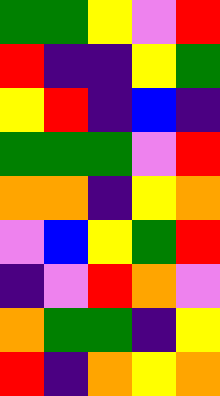[["green", "green", "yellow", "violet", "red"], ["red", "indigo", "indigo", "yellow", "green"], ["yellow", "red", "indigo", "blue", "indigo"], ["green", "green", "green", "violet", "red"], ["orange", "orange", "indigo", "yellow", "orange"], ["violet", "blue", "yellow", "green", "red"], ["indigo", "violet", "red", "orange", "violet"], ["orange", "green", "green", "indigo", "yellow"], ["red", "indigo", "orange", "yellow", "orange"]]